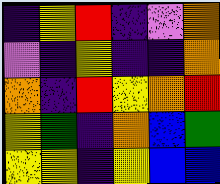[["indigo", "yellow", "red", "indigo", "violet", "orange"], ["violet", "indigo", "yellow", "indigo", "indigo", "orange"], ["orange", "indigo", "red", "yellow", "orange", "red"], ["yellow", "green", "indigo", "orange", "blue", "green"], ["yellow", "yellow", "indigo", "yellow", "blue", "blue"]]